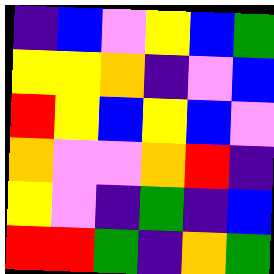[["indigo", "blue", "violet", "yellow", "blue", "green"], ["yellow", "yellow", "orange", "indigo", "violet", "blue"], ["red", "yellow", "blue", "yellow", "blue", "violet"], ["orange", "violet", "violet", "orange", "red", "indigo"], ["yellow", "violet", "indigo", "green", "indigo", "blue"], ["red", "red", "green", "indigo", "orange", "green"]]